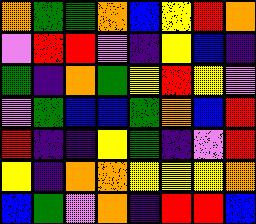[["orange", "green", "green", "orange", "blue", "yellow", "red", "orange"], ["violet", "red", "red", "violet", "indigo", "yellow", "blue", "indigo"], ["green", "indigo", "orange", "green", "yellow", "red", "yellow", "violet"], ["violet", "green", "blue", "blue", "green", "orange", "blue", "red"], ["red", "indigo", "indigo", "yellow", "green", "indigo", "violet", "red"], ["yellow", "indigo", "orange", "orange", "yellow", "yellow", "yellow", "orange"], ["blue", "green", "violet", "orange", "indigo", "red", "red", "blue"]]